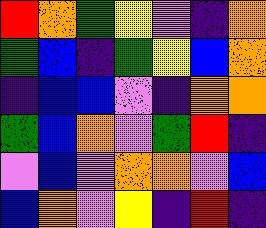[["red", "orange", "green", "yellow", "violet", "indigo", "orange"], ["green", "blue", "indigo", "green", "yellow", "blue", "orange"], ["indigo", "blue", "blue", "violet", "indigo", "orange", "orange"], ["green", "blue", "orange", "violet", "green", "red", "indigo"], ["violet", "blue", "violet", "orange", "orange", "violet", "blue"], ["blue", "orange", "violet", "yellow", "indigo", "red", "indigo"]]